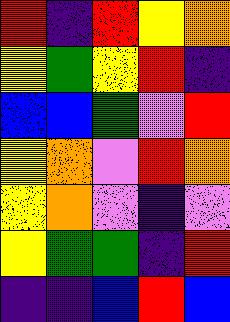[["red", "indigo", "red", "yellow", "orange"], ["yellow", "green", "yellow", "red", "indigo"], ["blue", "blue", "green", "violet", "red"], ["yellow", "orange", "violet", "red", "orange"], ["yellow", "orange", "violet", "indigo", "violet"], ["yellow", "green", "green", "indigo", "red"], ["indigo", "indigo", "blue", "red", "blue"]]